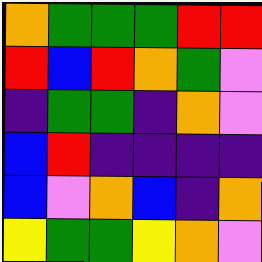[["orange", "green", "green", "green", "red", "red"], ["red", "blue", "red", "orange", "green", "violet"], ["indigo", "green", "green", "indigo", "orange", "violet"], ["blue", "red", "indigo", "indigo", "indigo", "indigo"], ["blue", "violet", "orange", "blue", "indigo", "orange"], ["yellow", "green", "green", "yellow", "orange", "violet"]]